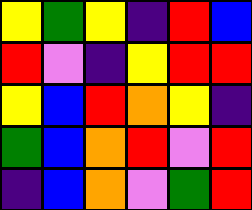[["yellow", "green", "yellow", "indigo", "red", "blue"], ["red", "violet", "indigo", "yellow", "red", "red"], ["yellow", "blue", "red", "orange", "yellow", "indigo"], ["green", "blue", "orange", "red", "violet", "red"], ["indigo", "blue", "orange", "violet", "green", "red"]]